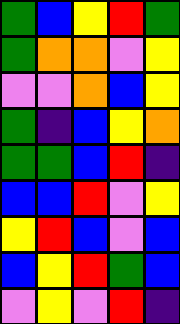[["green", "blue", "yellow", "red", "green"], ["green", "orange", "orange", "violet", "yellow"], ["violet", "violet", "orange", "blue", "yellow"], ["green", "indigo", "blue", "yellow", "orange"], ["green", "green", "blue", "red", "indigo"], ["blue", "blue", "red", "violet", "yellow"], ["yellow", "red", "blue", "violet", "blue"], ["blue", "yellow", "red", "green", "blue"], ["violet", "yellow", "violet", "red", "indigo"]]